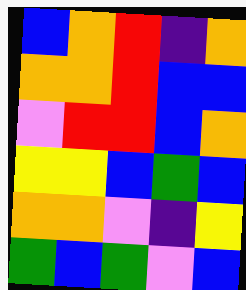[["blue", "orange", "red", "indigo", "orange"], ["orange", "orange", "red", "blue", "blue"], ["violet", "red", "red", "blue", "orange"], ["yellow", "yellow", "blue", "green", "blue"], ["orange", "orange", "violet", "indigo", "yellow"], ["green", "blue", "green", "violet", "blue"]]